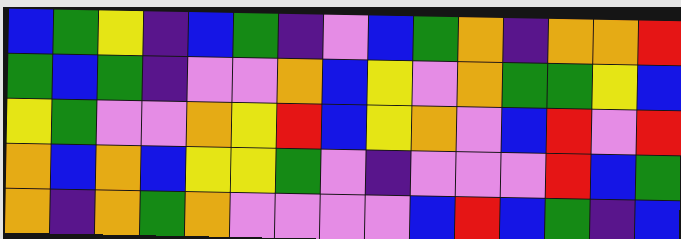[["blue", "green", "yellow", "indigo", "blue", "green", "indigo", "violet", "blue", "green", "orange", "indigo", "orange", "orange", "red"], ["green", "blue", "green", "indigo", "violet", "violet", "orange", "blue", "yellow", "violet", "orange", "green", "green", "yellow", "blue"], ["yellow", "green", "violet", "violet", "orange", "yellow", "red", "blue", "yellow", "orange", "violet", "blue", "red", "violet", "red"], ["orange", "blue", "orange", "blue", "yellow", "yellow", "green", "violet", "indigo", "violet", "violet", "violet", "red", "blue", "green"], ["orange", "indigo", "orange", "green", "orange", "violet", "violet", "violet", "violet", "blue", "red", "blue", "green", "indigo", "blue"]]